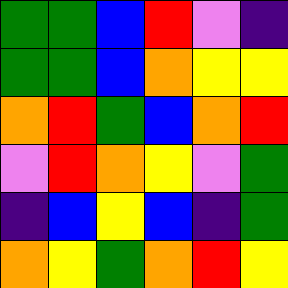[["green", "green", "blue", "red", "violet", "indigo"], ["green", "green", "blue", "orange", "yellow", "yellow"], ["orange", "red", "green", "blue", "orange", "red"], ["violet", "red", "orange", "yellow", "violet", "green"], ["indigo", "blue", "yellow", "blue", "indigo", "green"], ["orange", "yellow", "green", "orange", "red", "yellow"]]